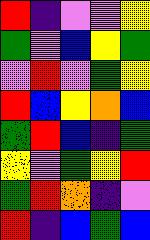[["red", "indigo", "violet", "violet", "yellow"], ["green", "violet", "blue", "yellow", "green"], ["violet", "red", "violet", "green", "yellow"], ["red", "blue", "yellow", "orange", "blue"], ["green", "red", "blue", "indigo", "green"], ["yellow", "violet", "green", "yellow", "red"], ["green", "red", "orange", "indigo", "violet"], ["red", "indigo", "blue", "green", "blue"]]